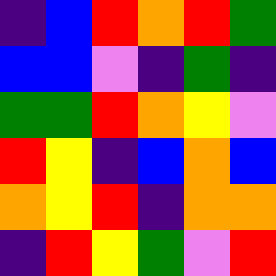[["indigo", "blue", "red", "orange", "red", "green"], ["blue", "blue", "violet", "indigo", "green", "indigo"], ["green", "green", "red", "orange", "yellow", "violet"], ["red", "yellow", "indigo", "blue", "orange", "blue"], ["orange", "yellow", "red", "indigo", "orange", "orange"], ["indigo", "red", "yellow", "green", "violet", "red"]]